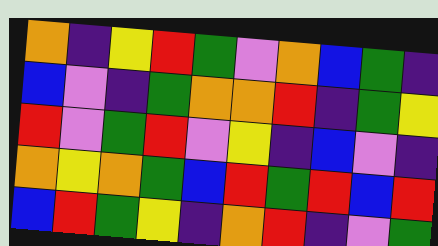[["orange", "indigo", "yellow", "red", "green", "violet", "orange", "blue", "green", "indigo"], ["blue", "violet", "indigo", "green", "orange", "orange", "red", "indigo", "green", "yellow"], ["red", "violet", "green", "red", "violet", "yellow", "indigo", "blue", "violet", "indigo"], ["orange", "yellow", "orange", "green", "blue", "red", "green", "red", "blue", "red"], ["blue", "red", "green", "yellow", "indigo", "orange", "red", "indigo", "violet", "green"]]